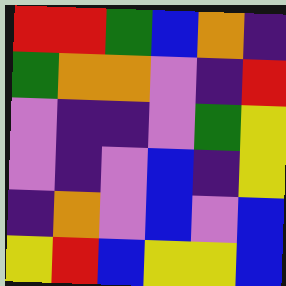[["red", "red", "green", "blue", "orange", "indigo"], ["green", "orange", "orange", "violet", "indigo", "red"], ["violet", "indigo", "indigo", "violet", "green", "yellow"], ["violet", "indigo", "violet", "blue", "indigo", "yellow"], ["indigo", "orange", "violet", "blue", "violet", "blue"], ["yellow", "red", "blue", "yellow", "yellow", "blue"]]